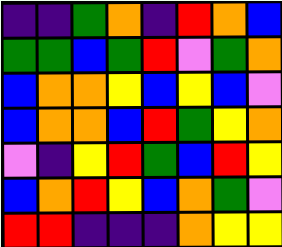[["indigo", "indigo", "green", "orange", "indigo", "red", "orange", "blue"], ["green", "green", "blue", "green", "red", "violet", "green", "orange"], ["blue", "orange", "orange", "yellow", "blue", "yellow", "blue", "violet"], ["blue", "orange", "orange", "blue", "red", "green", "yellow", "orange"], ["violet", "indigo", "yellow", "red", "green", "blue", "red", "yellow"], ["blue", "orange", "red", "yellow", "blue", "orange", "green", "violet"], ["red", "red", "indigo", "indigo", "indigo", "orange", "yellow", "yellow"]]